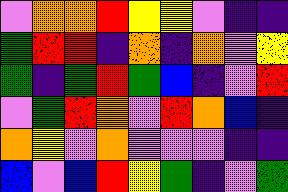[["violet", "orange", "orange", "red", "yellow", "yellow", "violet", "indigo", "indigo"], ["green", "red", "red", "indigo", "orange", "indigo", "orange", "violet", "yellow"], ["green", "indigo", "green", "red", "green", "blue", "indigo", "violet", "red"], ["violet", "green", "red", "orange", "violet", "red", "orange", "blue", "indigo"], ["orange", "yellow", "violet", "orange", "violet", "violet", "violet", "indigo", "indigo"], ["blue", "violet", "blue", "red", "yellow", "green", "indigo", "violet", "green"]]